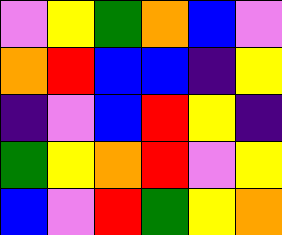[["violet", "yellow", "green", "orange", "blue", "violet"], ["orange", "red", "blue", "blue", "indigo", "yellow"], ["indigo", "violet", "blue", "red", "yellow", "indigo"], ["green", "yellow", "orange", "red", "violet", "yellow"], ["blue", "violet", "red", "green", "yellow", "orange"]]